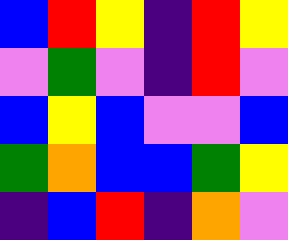[["blue", "red", "yellow", "indigo", "red", "yellow"], ["violet", "green", "violet", "indigo", "red", "violet"], ["blue", "yellow", "blue", "violet", "violet", "blue"], ["green", "orange", "blue", "blue", "green", "yellow"], ["indigo", "blue", "red", "indigo", "orange", "violet"]]